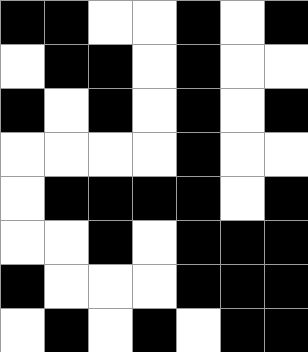[["black", "black", "white", "white", "black", "white", "black"], ["white", "black", "black", "white", "black", "white", "white"], ["black", "white", "black", "white", "black", "white", "black"], ["white", "white", "white", "white", "black", "white", "white"], ["white", "black", "black", "black", "black", "white", "black"], ["white", "white", "black", "white", "black", "black", "black"], ["black", "white", "white", "white", "black", "black", "black"], ["white", "black", "white", "black", "white", "black", "black"]]